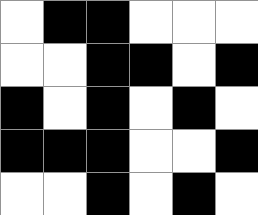[["white", "black", "black", "white", "white", "white"], ["white", "white", "black", "black", "white", "black"], ["black", "white", "black", "white", "black", "white"], ["black", "black", "black", "white", "white", "black"], ["white", "white", "black", "white", "black", "white"]]